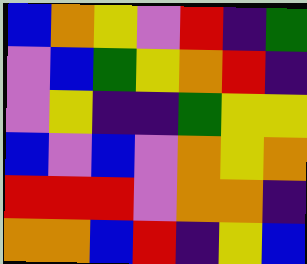[["blue", "orange", "yellow", "violet", "red", "indigo", "green"], ["violet", "blue", "green", "yellow", "orange", "red", "indigo"], ["violet", "yellow", "indigo", "indigo", "green", "yellow", "yellow"], ["blue", "violet", "blue", "violet", "orange", "yellow", "orange"], ["red", "red", "red", "violet", "orange", "orange", "indigo"], ["orange", "orange", "blue", "red", "indigo", "yellow", "blue"]]